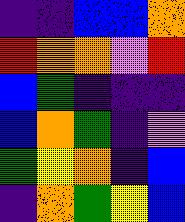[["indigo", "indigo", "blue", "blue", "orange"], ["red", "orange", "orange", "violet", "red"], ["blue", "green", "indigo", "indigo", "indigo"], ["blue", "orange", "green", "indigo", "violet"], ["green", "yellow", "orange", "indigo", "blue"], ["indigo", "orange", "green", "yellow", "blue"]]